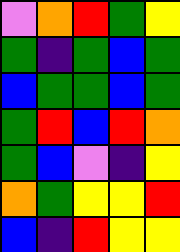[["violet", "orange", "red", "green", "yellow"], ["green", "indigo", "green", "blue", "green"], ["blue", "green", "green", "blue", "green"], ["green", "red", "blue", "red", "orange"], ["green", "blue", "violet", "indigo", "yellow"], ["orange", "green", "yellow", "yellow", "red"], ["blue", "indigo", "red", "yellow", "yellow"]]